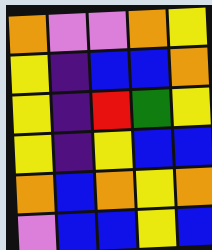[["orange", "violet", "violet", "orange", "yellow"], ["yellow", "indigo", "blue", "blue", "orange"], ["yellow", "indigo", "red", "green", "yellow"], ["yellow", "indigo", "yellow", "blue", "blue"], ["orange", "blue", "orange", "yellow", "orange"], ["violet", "blue", "blue", "yellow", "blue"]]